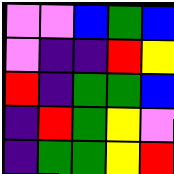[["violet", "violet", "blue", "green", "blue"], ["violet", "indigo", "indigo", "red", "yellow"], ["red", "indigo", "green", "green", "blue"], ["indigo", "red", "green", "yellow", "violet"], ["indigo", "green", "green", "yellow", "red"]]